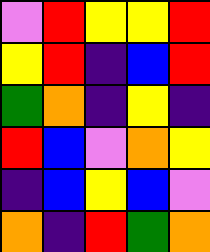[["violet", "red", "yellow", "yellow", "red"], ["yellow", "red", "indigo", "blue", "red"], ["green", "orange", "indigo", "yellow", "indigo"], ["red", "blue", "violet", "orange", "yellow"], ["indigo", "blue", "yellow", "blue", "violet"], ["orange", "indigo", "red", "green", "orange"]]